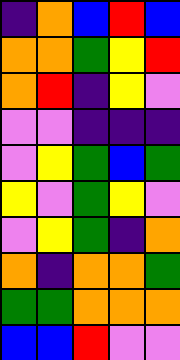[["indigo", "orange", "blue", "red", "blue"], ["orange", "orange", "green", "yellow", "red"], ["orange", "red", "indigo", "yellow", "violet"], ["violet", "violet", "indigo", "indigo", "indigo"], ["violet", "yellow", "green", "blue", "green"], ["yellow", "violet", "green", "yellow", "violet"], ["violet", "yellow", "green", "indigo", "orange"], ["orange", "indigo", "orange", "orange", "green"], ["green", "green", "orange", "orange", "orange"], ["blue", "blue", "red", "violet", "violet"]]